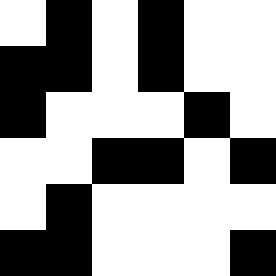[["white", "black", "white", "black", "white", "white"], ["black", "black", "white", "black", "white", "white"], ["black", "white", "white", "white", "black", "white"], ["white", "white", "black", "black", "white", "black"], ["white", "black", "white", "white", "white", "white"], ["black", "black", "white", "white", "white", "black"]]